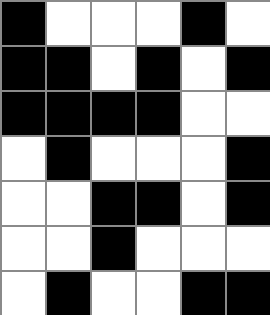[["black", "white", "white", "white", "black", "white"], ["black", "black", "white", "black", "white", "black"], ["black", "black", "black", "black", "white", "white"], ["white", "black", "white", "white", "white", "black"], ["white", "white", "black", "black", "white", "black"], ["white", "white", "black", "white", "white", "white"], ["white", "black", "white", "white", "black", "black"]]